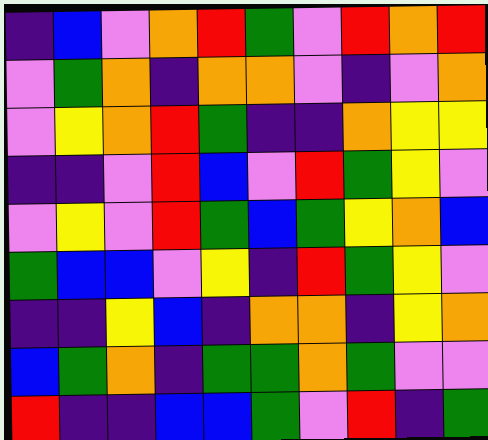[["indigo", "blue", "violet", "orange", "red", "green", "violet", "red", "orange", "red"], ["violet", "green", "orange", "indigo", "orange", "orange", "violet", "indigo", "violet", "orange"], ["violet", "yellow", "orange", "red", "green", "indigo", "indigo", "orange", "yellow", "yellow"], ["indigo", "indigo", "violet", "red", "blue", "violet", "red", "green", "yellow", "violet"], ["violet", "yellow", "violet", "red", "green", "blue", "green", "yellow", "orange", "blue"], ["green", "blue", "blue", "violet", "yellow", "indigo", "red", "green", "yellow", "violet"], ["indigo", "indigo", "yellow", "blue", "indigo", "orange", "orange", "indigo", "yellow", "orange"], ["blue", "green", "orange", "indigo", "green", "green", "orange", "green", "violet", "violet"], ["red", "indigo", "indigo", "blue", "blue", "green", "violet", "red", "indigo", "green"]]